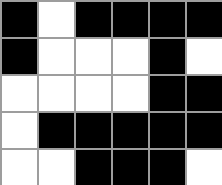[["black", "white", "black", "black", "black", "black"], ["black", "white", "white", "white", "black", "white"], ["white", "white", "white", "white", "black", "black"], ["white", "black", "black", "black", "black", "black"], ["white", "white", "black", "black", "black", "white"]]